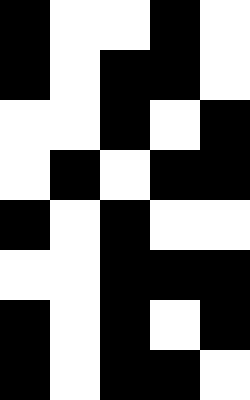[["black", "white", "white", "black", "white"], ["black", "white", "black", "black", "white"], ["white", "white", "black", "white", "black"], ["white", "black", "white", "black", "black"], ["black", "white", "black", "white", "white"], ["white", "white", "black", "black", "black"], ["black", "white", "black", "white", "black"], ["black", "white", "black", "black", "white"]]